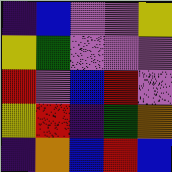[["indigo", "blue", "violet", "violet", "yellow"], ["yellow", "green", "violet", "violet", "violet"], ["red", "violet", "blue", "red", "violet"], ["yellow", "red", "indigo", "green", "orange"], ["indigo", "orange", "blue", "red", "blue"]]